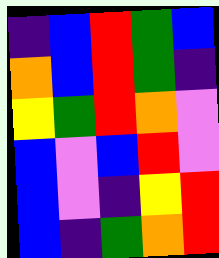[["indigo", "blue", "red", "green", "blue"], ["orange", "blue", "red", "green", "indigo"], ["yellow", "green", "red", "orange", "violet"], ["blue", "violet", "blue", "red", "violet"], ["blue", "violet", "indigo", "yellow", "red"], ["blue", "indigo", "green", "orange", "red"]]